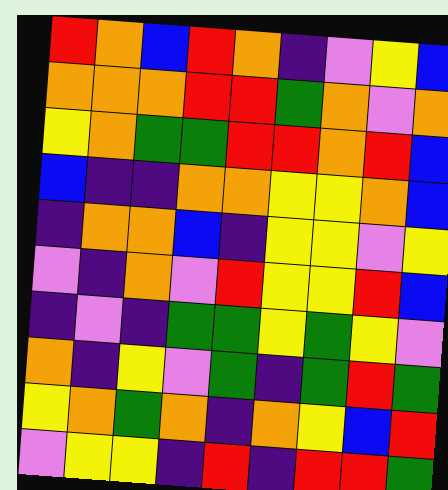[["red", "orange", "blue", "red", "orange", "indigo", "violet", "yellow", "blue"], ["orange", "orange", "orange", "red", "red", "green", "orange", "violet", "orange"], ["yellow", "orange", "green", "green", "red", "red", "orange", "red", "blue"], ["blue", "indigo", "indigo", "orange", "orange", "yellow", "yellow", "orange", "blue"], ["indigo", "orange", "orange", "blue", "indigo", "yellow", "yellow", "violet", "yellow"], ["violet", "indigo", "orange", "violet", "red", "yellow", "yellow", "red", "blue"], ["indigo", "violet", "indigo", "green", "green", "yellow", "green", "yellow", "violet"], ["orange", "indigo", "yellow", "violet", "green", "indigo", "green", "red", "green"], ["yellow", "orange", "green", "orange", "indigo", "orange", "yellow", "blue", "red"], ["violet", "yellow", "yellow", "indigo", "red", "indigo", "red", "red", "green"]]